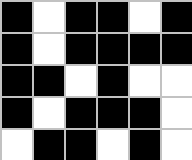[["black", "white", "black", "black", "white", "black"], ["black", "white", "black", "black", "black", "black"], ["black", "black", "white", "black", "white", "white"], ["black", "white", "black", "black", "black", "white"], ["white", "black", "black", "white", "black", "white"]]